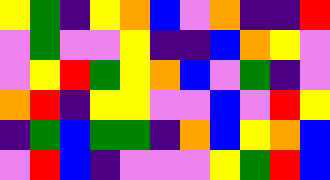[["yellow", "green", "indigo", "yellow", "orange", "blue", "violet", "orange", "indigo", "indigo", "red"], ["violet", "green", "violet", "violet", "yellow", "indigo", "indigo", "blue", "orange", "yellow", "violet"], ["violet", "yellow", "red", "green", "yellow", "orange", "blue", "violet", "green", "indigo", "violet"], ["orange", "red", "indigo", "yellow", "yellow", "violet", "violet", "blue", "violet", "red", "yellow"], ["indigo", "green", "blue", "green", "green", "indigo", "orange", "blue", "yellow", "orange", "blue"], ["violet", "red", "blue", "indigo", "violet", "violet", "violet", "yellow", "green", "red", "blue"]]